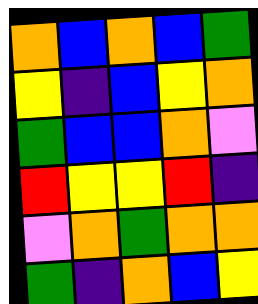[["orange", "blue", "orange", "blue", "green"], ["yellow", "indigo", "blue", "yellow", "orange"], ["green", "blue", "blue", "orange", "violet"], ["red", "yellow", "yellow", "red", "indigo"], ["violet", "orange", "green", "orange", "orange"], ["green", "indigo", "orange", "blue", "yellow"]]